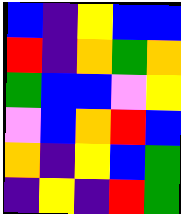[["blue", "indigo", "yellow", "blue", "blue"], ["red", "indigo", "orange", "green", "orange"], ["green", "blue", "blue", "violet", "yellow"], ["violet", "blue", "orange", "red", "blue"], ["orange", "indigo", "yellow", "blue", "green"], ["indigo", "yellow", "indigo", "red", "green"]]